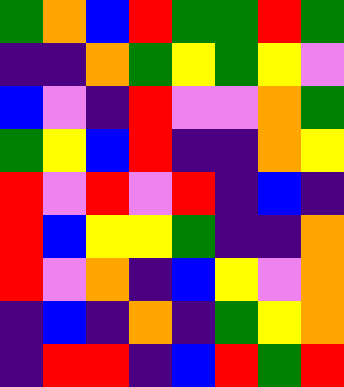[["green", "orange", "blue", "red", "green", "green", "red", "green"], ["indigo", "indigo", "orange", "green", "yellow", "green", "yellow", "violet"], ["blue", "violet", "indigo", "red", "violet", "violet", "orange", "green"], ["green", "yellow", "blue", "red", "indigo", "indigo", "orange", "yellow"], ["red", "violet", "red", "violet", "red", "indigo", "blue", "indigo"], ["red", "blue", "yellow", "yellow", "green", "indigo", "indigo", "orange"], ["red", "violet", "orange", "indigo", "blue", "yellow", "violet", "orange"], ["indigo", "blue", "indigo", "orange", "indigo", "green", "yellow", "orange"], ["indigo", "red", "red", "indigo", "blue", "red", "green", "red"]]